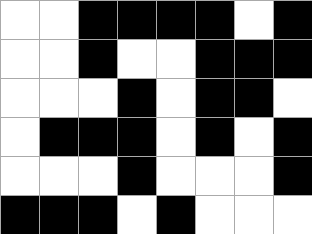[["white", "white", "black", "black", "black", "black", "white", "black"], ["white", "white", "black", "white", "white", "black", "black", "black"], ["white", "white", "white", "black", "white", "black", "black", "white"], ["white", "black", "black", "black", "white", "black", "white", "black"], ["white", "white", "white", "black", "white", "white", "white", "black"], ["black", "black", "black", "white", "black", "white", "white", "white"]]